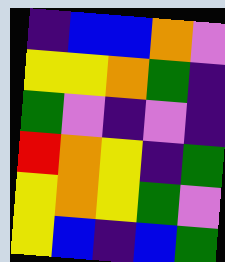[["indigo", "blue", "blue", "orange", "violet"], ["yellow", "yellow", "orange", "green", "indigo"], ["green", "violet", "indigo", "violet", "indigo"], ["red", "orange", "yellow", "indigo", "green"], ["yellow", "orange", "yellow", "green", "violet"], ["yellow", "blue", "indigo", "blue", "green"]]